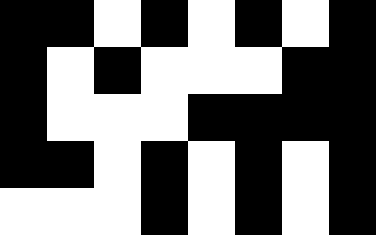[["black", "black", "white", "black", "white", "black", "white", "black"], ["black", "white", "black", "white", "white", "white", "black", "black"], ["black", "white", "white", "white", "black", "black", "black", "black"], ["black", "black", "white", "black", "white", "black", "white", "black"], ["white", "white", "white", "black", "white", "black", "white", "black"]]